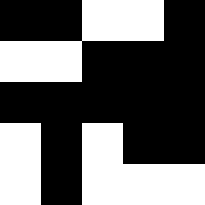[["black", "black", "white", "white", "black"], ["white", "white", "black", "black", "black"], ["black", "black", "black", "black", "black"], ["white", "black", "white", "black", "black"], ["white", "black", "white", "white", "white"]]